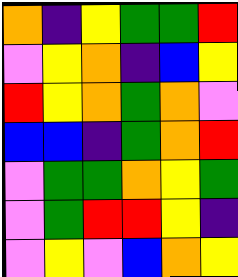[["orange", "indigo", "yellow", "green", "green", "red"], ["violet", "yellow", "orange", "indigo", "blue", "yellow"], ["red", "yellow", "orange", "green", "orange", "violet"], ["blue", "blue", "indigo", "green", "orange", "red"], ["violet", "green", "green", "orange", "yellow", "green"], ["violet", "green", "red", "red", "yellow", "indigo"], ["violet", "yellow", "violet", "blue", "orange", "yellow"]]